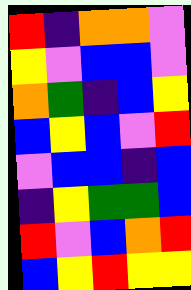[["red", "indigo", "orange", "orange", "violet"], ["yellow", "violet", "blue", "blue", "violet"], ["orange", "green", "indigo", "blue", "yellow"], ["blue", "yellow", "blue", "violet", "red"], ["violet", "blue", "blue", "indigo", "blue"], ["indigo", "yellow", "green", "green", "blue"], ["red", "violet", "blue", "orange", "red"], ["blue", "yellow", "red", "yellow", "yellow"]]